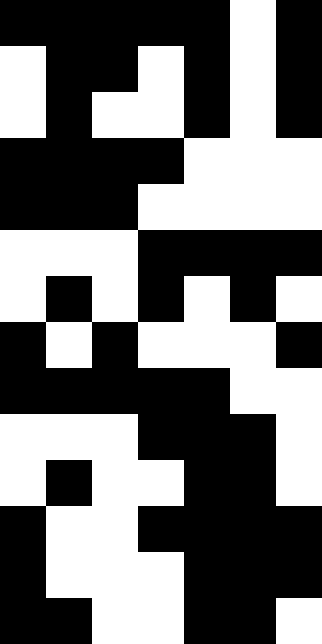[["black", "black", "black", "black", "black", "white", "black"], ["white", "black", "black", "white", "black", "white", "black"], ["white", "black", "white", "white", "black", "white", "black"], ["black", "black", "black", "black", "white", "white", "white"], ["black", "black", "black", "white", "white", "white", "white"], ["white", "white", "white", "black", "black", "black", "black"], ["white", "black", "white", "black", "white", "black", "white"], ["black", "white", "black", "white", "white", "white", "black"], ["black", "black", "black", "black", "black", "white", "white"], ["white", "white", "white", "black", "black", "black", "white"], ["white", "black", "white", "white", "black", "black", "white"], ["black", "white", "white", "black", "black", "black", "black"], ["black", "white", "white", "white", "black", "black", "black"], ["black", "black", "white", "white", "black", "black", "white"]]